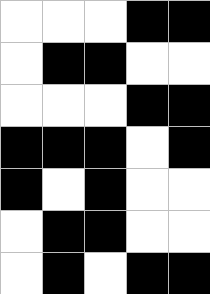[["white", "white", "white", "black", "black"], ["white", "black", "black", "white", "white"], ["white", "white", "white", "black", "black"], ["black", "black", "black", "white", "black"], ["black", "white", "black", "white", "white"], ["white", "black", "black", "white", "white"], ["white", "black", "white", "black", "black"]]